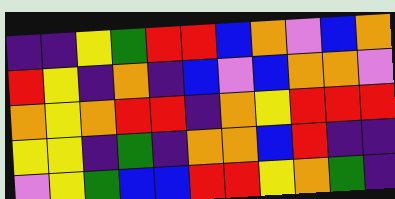[["indigo", "indigo", "yellow", "green", "red", "red", "blue", "orange", "violet", "blue", "orange"], ["red", "yellow", "indigo", "orange", "indigo", "blue", "violet", "blue", "orange", "orange", "violet"], ["orange", "yellow", "orange", "red", "red", "indigo", "orange", "yellow", "red", "red", "red"], ["yellow", "yellow", "indigo", "green", "indigo", "orange", "orange", "blue", "red", "indigo", "indigo"], ["violet", "yellow", "green", "blue", "blue", "red", "red", "yellow", "orange", "green", "indigo"]]